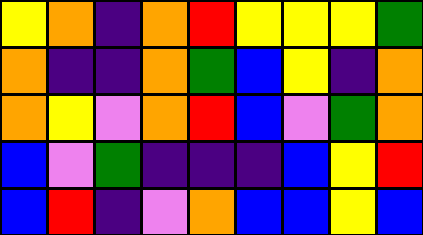[["yellow", "orange", "indigo", "orange", "red", "yellow", "yellow", "yellow", "green"], ["orange", "indigo", "indigo", "orange", "green", "blue", "yellow", "indigo", "orange"], ["orange", "yellow", "violet", "orange", "red", "blue", "violet", "green", "orange"], ["blue", "violet", "green", "indigo", "indigo", "indigo", "blue", "yellow", "red"], ["blue", "red", "indigo", "violet", "orange", "blue", "blue", "yellow", "blue"]]